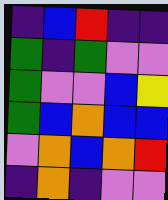[["indigo", "blue", "red", "indigo", "indigo"], ["green", "indigo", "green", "violet", "violet"], ["green", "violet", "violet", "blue", "yellow"], ["green", "blue", "orange", "blue", "blue"], ["violet", "orange", "blue", "orange", "red"], ["indigo", "orange", "indigo", "violet", "violet"]]